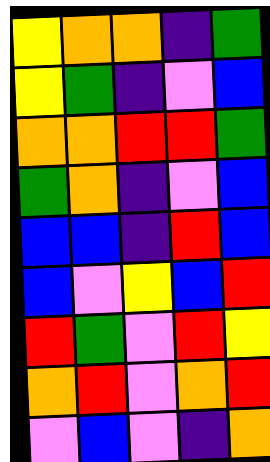[["yellow", "orange", "orange", "indigo", "green"], ["yellow", "green", "indigo", "violet", "blue"], ["orange", "orange", "red", "red", "green"], ["green", "orange", "indigo", "violet", "blue"], ["blue", "blue", "indigo", "red", "blue"], ["blue", "violet", "yellow", "blue", "red"], ["red", "green", "violet", "red", "yellow"], ["orange", "red", "violet", "orange", "red"], ["violet", "blue", "violet", "indigo", "orange"]]